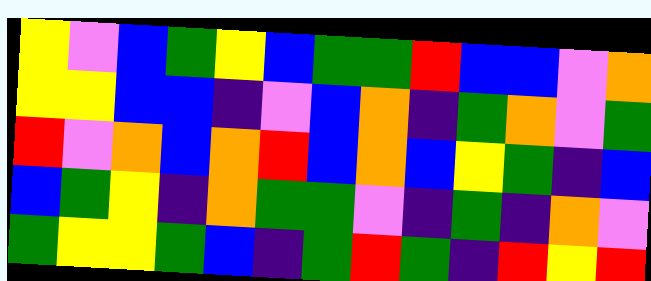[["yellow", "violet", "blue", "green", "yellow", "blue", "green", "green", "red", "blue", "blue", "violet", "orange"], ["yellow", "yellow", "blue", "blue", "indigo", "violet", "blue", "orange", "indigo", "green", "orange", "violet", "green"], ["red", "violet", "orange", "blue", "orange", "red", "blue", "orange", "blue", "yellow", "green", "indigo", "blue"], ["blue", "green", "yellow", "indigo", "orange", "green", "green", "violet", "indigo", "green", "indigo", "orange", "violet"], ["green", "yellow", "yellow", "green", "blue", "indigo", "green", "red", "green", "indigo", "red", "yellow", "red"]]